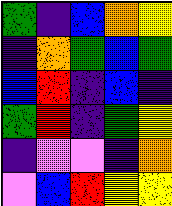[["green", "indigo", "blue", "orange", "yellow"], ["indigo", "orange", "green", "blue", "green"], ["blue", "red", "indigo", "blue", "indigo"], ["green", "red", "indigo", "green", "yellow"], ["indigo", "violet", "violet", "indigo", "orange"], ["violet", "blue", "red", "yellow", "yellow"]]